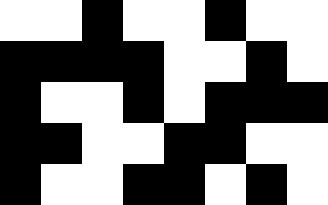[["white", "white", "black", "white", "white", "black", "white", "white"], ["black", "black", "black", "black", "white", "white", "black", "white"], ["black", "white", "white", "black", "white", "black", "black", "black"], ["black", "black", "white", "white", "black", "black", "white", "white"], ["black", "white", "white", "black", "black", "white", "black", "white"]]